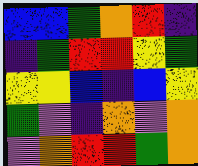[["blue", "blue", "green", "orange", "red", "indigo"], ["indigo", "green", "red", "red", "yellow", "green"], ["yellow", "yellow", "blue", "indigo", "blue", "yellow"], ["green", "violet", "indigo", "orange", "violet", "orange"], ["violet", "orange", "red", "red", "green", "orange"]]